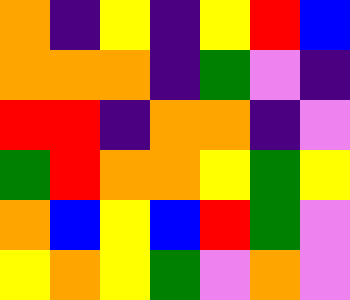[["orange", "indigo", "yellow", "indigo", "yellow", "red", "blue"], ["orange", "orange", "orange", "indigo", "green", "violet", "indigo"], ["red", "red", "indigo", "orange", "orange", "indigo", "violet"], ["green", "red", "orange", "orange", "yellow", "green", "yellow"], ["orange", "blue", "yellow", "blue", "red", "green", "violet"], ["yellow", "orange", "yellow", "green", "violet", "orange", "violet"]]